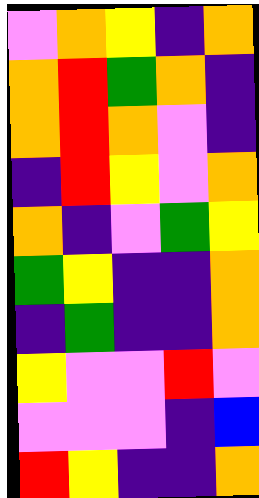[["violet", "orange", "yellow", "indigo", "orange"], ["orange", "red", "green", "orange", "indigo"], ["orange", "red", "orange", "violet", "indigo"], ["indigo", "red", "yellow", "violet", "orange"], ["orange", "indigo", "violet", "green", "yellow"], ["green", "yellow", "indigo", "indigo", "orange"], ["indigo", "green", "indigo", "indigo", "orange"], ["yellow", "violet", "violet", "red", "violet"], ["violet", "violet", "violet", "indigo", "blue"], ["red", "yellow", "indigo", "indigo", "orange"]]